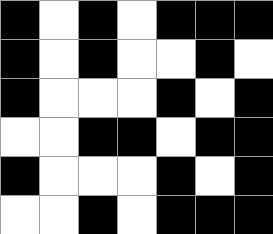[["black", "white", "black", "white", "black", "black", "black"], ["black", "white", "black", "white", "white", "black", "white"], ["black", "white", "white", "white", "black", "white", "black"], ["white", "white", "black", "black", "white", "black", "black"], ["black", "white", "white", "white", "black", "white", "black"], ["white", "white", "black", "white", "black", "black", "black"]]